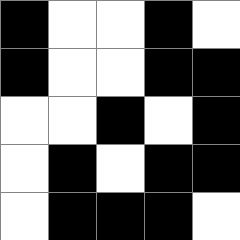[["black", "white", "white", "black", "white"], ["black", "white", "white", "black", "black"], ["white", "white", "black", "white", "black"], ["white", "black", "white", "black", "black"], ["white", "black", "black", "black", "white"]]